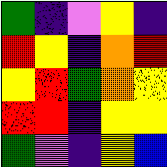[["green", "indigo", "violet", "yellow", "indigo"], ["red", "yellow", "indigo", "orange", "red"], ["yellow", "red", "green", "orange", "yellow"], ["red", "red", "indigo", "yellow", "yellow"], ["green", "violet", "indigo", "yellow", "blue"]]